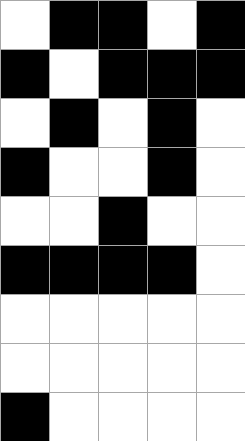[["white", "black", "black", "white", "black"], ["black", "white", "black", "black", "black"], ["white", "black", "white", "black", "white"], ["black", "white", "white", "black", "white"], ["white", "white", "black", "white", "white"], ["black", "black", "black", "black", "white"], ["white", "white", "white", "white", "white"], ["white", "white", "white", "white", "white"], ["black", "white", "white", "white", "white"]]